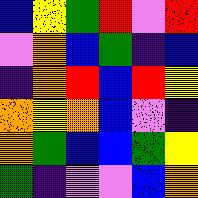[["blue", "yellow", "green", "red", "violet", "red"], ["violet", "orange", "blue", "green", "indigo", "blue"], ["indigo", "orange", "red", "blue", "red", "yellow"], ["orange", "yellow", "orange", "blue", "violet", "indigo"], ["orange", "green", "blue", "blue", "green", "yellow"], ["green", "indigo", "violet", "violet", "blue", "orange"]]